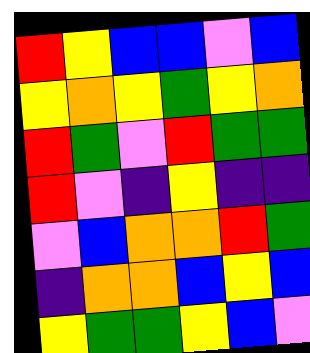[["red", "yellow", "blue", "blue", "violet", "blue"], ["yellow", "orange", "yellow", "green", "yellow", "orange"], ["red", "green", "violet", "red", "green", "green"], ["red", "violet", "indigo", "yellow", "indigo", "indigo"], ["violet", "blue", "orange", "orange", "red", "green"], ["indigo", "orange", "orange", "blue", "yellow", "blue"], ["yellow", "green", "green", "yellow", "blue", "violet"]]